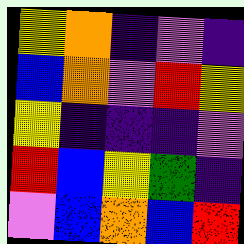[["yellow", "orange", "indigo", "violet", "indigo"], ["blue", "orange", "violet", "red", "yellow"], ["yellow", "indigo", "indigo", "indigo", "violet"], ["red", "blue", "yellow", "green", "indigo"], ["violet", "blue", "orange", "blue", "red"]]